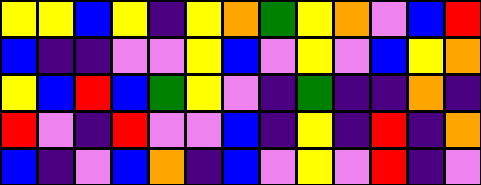[["yellow", "yellow", "blue", "yellow", "indigo", "yellow", "orange", "green", "yellow", "orange", "violet", "blue", "red"], ["blue", "indigo", "indigo", "violet", "violet", "yellow", "blue", "violet", "yellow", "violet", "blue", "yellow", "orange"], ["yellow", "blue", "red", "blue", "green", "yellow", "violet", "indigo", "green", "indigo", "indigo", "orange", "indigo"], ["red", "violet", "indigo", "red", "violet", "violet", "blue", "indigo", "yellow", "indigo", "red", "indigo", "orange"], ["blue", "indigo", "violet", "blue", "orange", "indigo", "blue", "violet", "yellow", "violet", "red", "indigo", "violet"]]